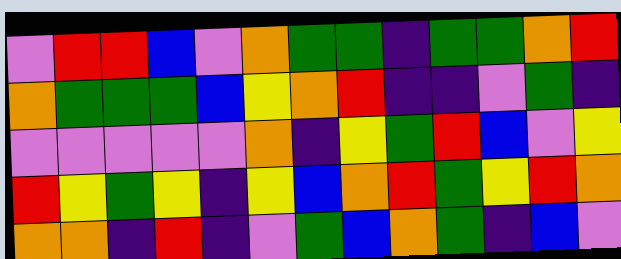[["violet", "red", "red", "blue", "violet", "orange", "green", "green", "indigo", "green", "green", "orange", "red"], ["orange", "green", "green", "green", "blue", "yellow", "orange", "red", "indigo", "indigo", "violet", "green", "indigo"], ["violet", "violet", "violet", "violet", "violet", "orange", "indigo", "yellow", "green", "red", "blue", "violet", "yellow"], ["red", "yellow", "green", "yellow", "indigo", "yellow", "blue", "orange", "red", "green", "yellow", "red", "orange"], ["orange", "orange", "indigo", "red", "indigo", "violet", "green", "blue", "orange", "green", "indigo", "blue", "violet"]]